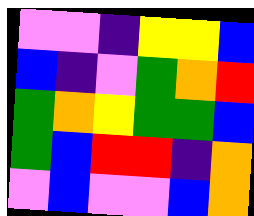[["violet", "violet", "indigo", "yellow", "yellow", "blue"], ["blue", "indigo", "violet", "green", "orange", "red"], ["green", "orange", "yellow", "green", "green", "blue"], ["green", "blue", "red", "red", "indigo", "orange"], ["violet", "blue", "violet", "violet", "blue", "orange"]]